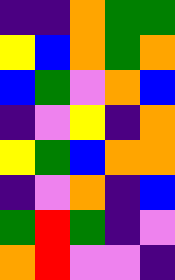[["indigo", "indigo", "orange", "green", "green"], ["yellow", "blue", "orange", "green", "orange"], ["blue", "green", "violet", "orange", "blue"], ["indigo", "violet", "yellow", "indigo", "orange"], ["yellow", "green", "blue", "orange", "orange"], ["indigo", "violet", "orange", "indigo", "blue"], ["green", "red", "green", "indigo", "violet"], ["orange", "red", "violet", "violet", "indigo"]]